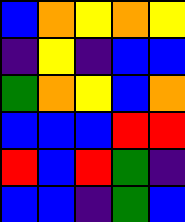[["blue", "orange", "yellow", "orange", "yellow"], ["indigo", "yellow", "indigo", "blue", "blue"], ["green", "orange", "yellow", "blue", "orange"], ["blue", "blue", "blue", "red", "red"], ["red", "blue", "red", "green", "indigo"], ["blue", "blue", "indigo", "green", "blue"]]